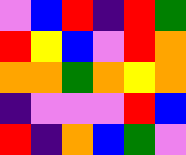[["violet", "blue", "red", "indigo", "red", "green"], ["red", "yellow", "blue", "violet", "red", "orange"], ["orange", "orange", "green", "orange", "yellow", "orange"], ["indigo", "violet", "violet", "violet", "red", "blue"], ["red", "indigo", "orange", "blue", "green", "violet"]]